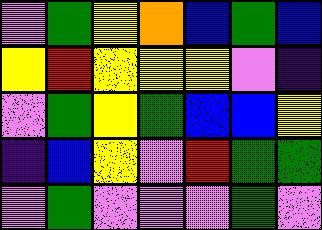[["violet", "green", "yellow", "orange", "blue", "green", "blue"], ["yellow", "red", "yellow", "yellow", "yellow", "violet", "indigo"], ["violet", "green", "yellow", "green", "blue", "blue", "yellow"], ["indigo", "blue", "yellow", "violet", "red", "green", "green"], ["violet", "green", "violet", "violet", "violet", "green", "violet"]]